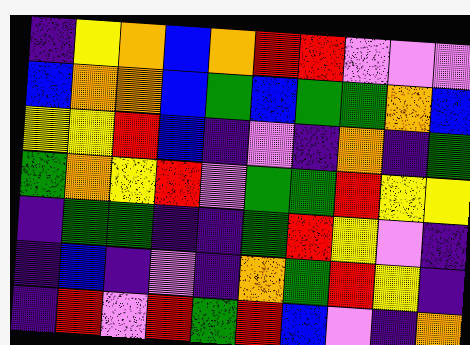[["indigo", "yellow", "orange", "blue", "orange", "red", "red", "violet", "violet", "violet"], ["blue", "orange", "orange", "blue", "green", "blue", "green", "green", "orange", "blue"], ["yellow", "yellow", "red", "blue", "indigo", "violet", "indigo", "orange", "indigo", "green"], ["green", "orange", "yellow", "red", "violet", "green", "green", "red", "yellow", "yellow"], ["indigo", "green", "green", "indigo", "indigo", "green", "red", "yellow", "violet", "indigo"], ["indigo", "blue", "indigo", "violet", "indigo", "orange", "green", "red", "yellow", "indigo"], ["indigo", "red", "violet", "red", "green", "red", "blue", "violet", "indigo", "orange"]]